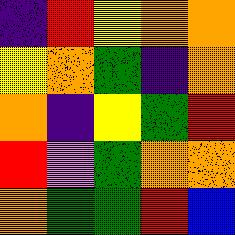[["indigo", "red", "yellow", "orange", "orange"], ["yellow", "orange", "green", "indigo", "orange"], ["orange", "indigo", "yellow", "green", "red"], ["red", "violet", "green", "orange", "orange"], ["orange", "green", "green", "red", "blue"]]